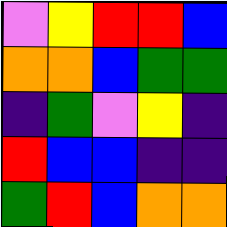[["violet", "yellow", "red", "red", "blue"], ["orange", "orange", "blue", "green", "green"], ["indigo", "green", "violet", "yellow", "indigo"], ["red", "blue", "blue", "indigo", "indigo"], ["green", "red", "blue", "orange", "orange"]]